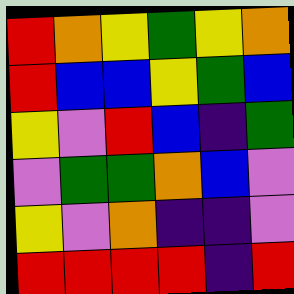[["red", "orange", "yellow", "green", "yellow", "orange"], ["red", "blue", "blue", "yellow", "green", "blue"], ["yellow", "violet", "red", "blue", "indigo", "green"], ["violet", "green", "green", "orange", "blue", "violet"], ["yellow", "violet", "orange", "indigo", "indigo", "violet"], ["red", "red", "red", "red", "indigo", "red"]]